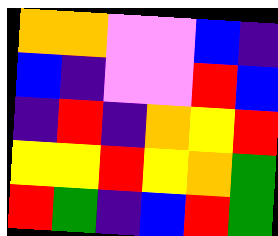[["orange", "orange", "violet", "violet", "blue", "indigo"], ["blue", "indigo", "violet", "violet", "red", "blue"], ["indigo", "red", "indigo", "orange", "yellow", "red"], ["yellow", "yellow", "red", "yellow", "orange", "green"], ["red", "green", "indigo", "blue", "red", "green"]]